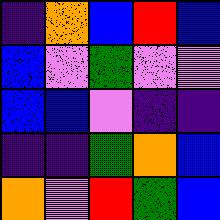[["indigo", "orange", "blue", "red", "blue"], ["blue", "violet", "green", "violet", "violet"], ["blue", "blue", "violet", "indigo", "indigo"], ["indigo", "indigo", "green", "orange", "blue"], ["orange", "violet", "red", "green", "blue"]]